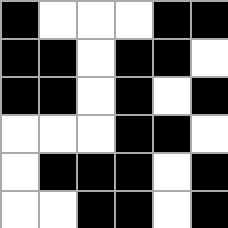[["black", "white", "white", "white", "black", "black"], ["black", "black", "white", "black", "black", "white"], ["black", "black", "white", "black", "white", "black"], ["white", "white", "white", "black", "black", "white"], ["white", "black", "black", "black", "white", "black"], ["white", "white", "black", "black", "white", "black"]]